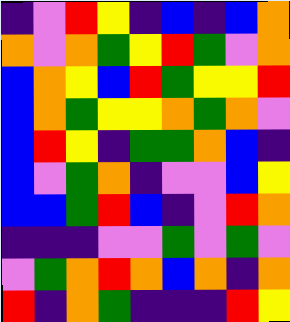[["indigo", "violet", "red", "yellow", "indigo", "blue", "indigo", "blue", "orange"], ["orange", "violet", "orange", "green", "yellow", "red", "green", "violet", "orange"], ["blue", "orange", "yellow", "blue", "red", "green", "yellow", "yellow", "red"], ["blue", "orange", "green", "yellow", "yellow", "orange", "green", "orange", "violet"], ["blue", "red", "yellow", "indigo", "green", "green", "orange", "blue", "indigo"], ["blue", "violet", "green", "orange", "indigo", "violet", "violet", "blue", "yellow"], ["blue", "blue", "green", "red", "blue", "indigo", "violet", "red", "orange"], ["indigo", "indigo", "indigo", "violet", "violet", "green", "violet", "green", "violet"], ["violet", "green", "orange", "red", "orange", "blue", "orange", "indigo", "orange"], ["red", "indigo", "orange", "green", "indigo", "indigo", "indigo", "red", "yellow"]]